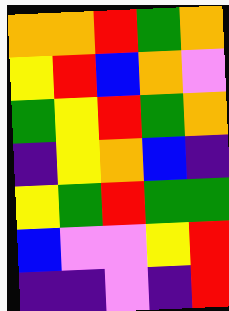[["orange", "orange", "red", "green", "orange"], ["yellow", "red", "blue", "orange", "violet"], ["green", "yellow", "red", "green", "orange"], ["indigo", "yellow", "orange", "blue", "indigo"], ["yellow", "green", "red", "green", "green"], ["blue", "violet", "violet", "yellow", "red"], ["indigo", "indigo", "violet", "indigo", "red"]]